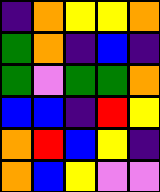[["indigo", "orange", "yellow", "yellow", "orange"], ["green", "orange", "indigo", "blue", "indigo"], ["green", "violet", "green", "green", "orange"], ["blue", "blue", "indigo", "red", "yellow"], ["orange", "red", "blue", "yellow", "indigo"], ["orange", "blue", "yellow", "violet", "violet"]]